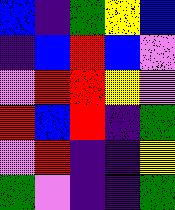[["blue", "indigo", "green", "yellow", "blue"], ["indigo", "blue", "red", "blue", "violet"], ["violet", "red", "red", "yellow", "violet"], ["red", "blue", "red", "indigo", "green"], ["violet", "red", "indigo", "indigo", "yellow"], ["green", "violet", "indigo", "indigo", "green"]]